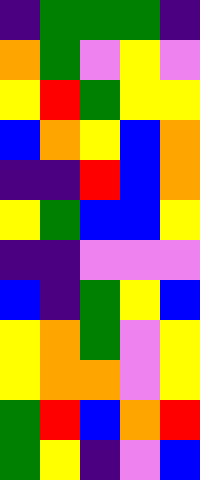[["indigo", "green", "green", "green", "indigo"], ["orange", "green", "violet", "yellow", "violet"], ["yellow", "red", "green", "yellow", "yellow"], ["blue", "orange", "yellow", "blue", "orange"], ["indigo", "indigo", "red", "blue", "orange"], ["yellow", "green", "blue", "blue", "yellow"], ["indigo", "indigo", "violet", "violet", "violet"], ["blue", "indigo", "green", "yellow", "blue"], ["yellow", "orange", "green", "violet", "yellow"], ["yellow", "orange", "orange", "violet", "yellow"], ["green", "red", "blue", "orange", "red"], ["green", "yellow", "indigo", "violet", "blue"]]